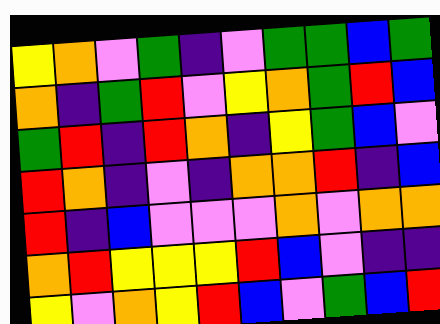[["yellow", "orange", "violet", "green", "indigo", "violet", "green", "green", "blue", "green"], ["orange", "indigo", "green", "red", "violet", "yellow", "orange", "green", "red", "blue"], ["green", "red", "indigo", "red", "orange", "indigo", "yellow", "green", "blue", "violet"], ["red", "orange", "indigo", "violet", "indigo", "orange", "orange", "red", "indigo", "blue"], ["red", "indigo", "blue", "violet", "violet", "violet", "orange", "violet", "orange", "orange"], ["orange", "red", "yellow", "yellow", "yellow", "red", "blue", "violet", "indigo", "indigo"], ["yellow", "violet", "orange", "yellow", "red", "blue", "violet", "green", "blue", "red"]]